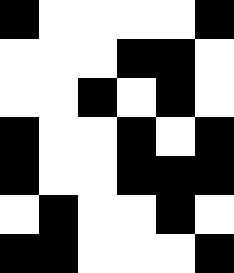[["black", "white", "white", "white", "white", "black"], ["white", "white", "white", "black", "black", "white"], ["white", "white", "black", "white", "black", "white"], ["black", "white", "white", "black", "white", "black"], ["black", "white", "white", "black", "black", "black"], ["white", "black", "white", "white", "black", "white"], ["black", "black", "white", "white", "white", "black"]]